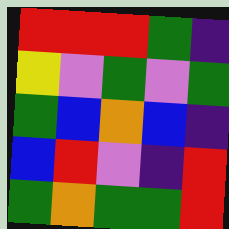[["red", "red", "red", "green", "indigo"], ["yellow", "violet", "green", "violet", "green"], ["green", "blue", "orange", "blue", "indigo"], ["blue", "red", "violet", "indigo", "red"], ["green", "orange", "green", "green", "red"]]